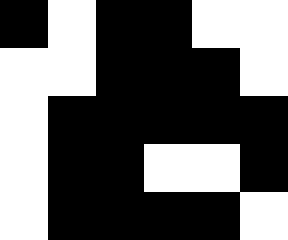[["black", "white", "black", "black", "white", "white"], ["white", "white", "black", "black", "black", "white"], ["white", "black", "black", "black", "black", "black"], ["white", "black", "black", "white", "white", "black"], ["white", "black", "black", "black", "black", "white"]]